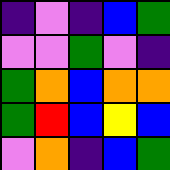[["indigo", "violet", "indigo", "blue", "green"], ["violet", "violet", "green", "violet", "indigo"], ["green", "orange", "blue", "orange", "orange"], ["green", "red", "blue", "yellow", "blue"], ["violet", "orange", "indigo", "blue", "green"]]